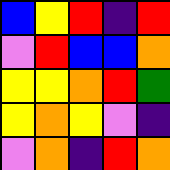[["blue", "yellow", "red", "indigo", "red"], ["violet", "red", "blue", "blue", "orange"], ["yellow", "yellow", "orange", "red", "green"], ["yellow", "orange", "yellow", "violet", "indigo"], ["violet", "orange", "indigo", "red", "orange"]]